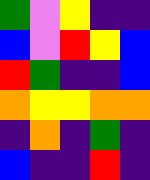[["green", "violet", "yellow", "indigo", "indigo"], ["blue", "violet", "red", "yellow", "blue"], ["red", "green", "indigo", "indigo", "blue"], ["orange", "yellow", "yellow", "orange", "orange"], ["indigo", "orange", "indigo", "green", "indigo"], ["blue", "indigo", "indigo", "red", "indigo"]]